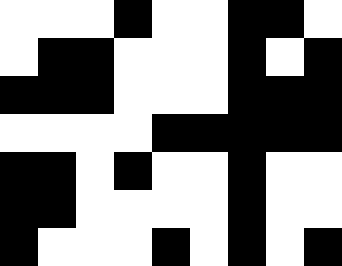[["white", "white", "white", "black", "white", "white", "black", "black", "white"], ["white", "black", "black", "white", "white", "white", "black", "white", "black"], ["black", "black", "black", "white", "white", "white", "black", "black", "black"], ["white", "white", "white", "white", "black", "black", "black", "black", "black"], ["black", "black", "white", "black", "white", "white", "black", "white", "white"], ["black", "black", "white", "white", "white", "white", "black", "white", "white"], ["black", "white", "white", "white", "black", "white", "black", "white", "black"]]